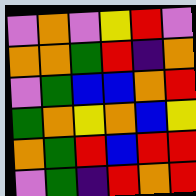[["violet", "orange", "violet", "yellow", "red", "violet"], ["orange", "orange", "green", "red", "indigo", "orange"], ["violet", "green", "blue", "blue", "orange", "red"], ["green", "orange", "yellow", "orange", "blue", "yellow"], ["orange", "green", "red", "blue", "red", "red"], ["violet", "green", "indigo", "red", "orange", "red"]]